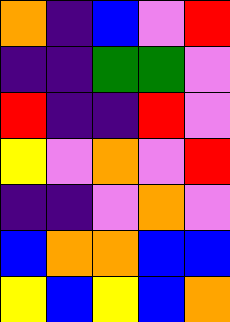[["orange", "indigo", "blue", "violet", "red"], ["indigo", "indigo", "green", "green", "violet"], ["red", "indigo", "indigo", "red", "violet"], ["yellow", "violet", "orange", "violet", "red"], ["indigo", "indigo", "violet", "orange", "violet"], ["blue", "orange", "orange", "blue", "blue"], ["yellow", "blue", "yellow", "blue", "orange"]]